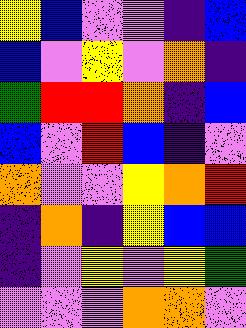[["yellow", "blue", "violet", "violet", "indigo", "blue"], ["blue", "violet", "yellow", "violet", "orange", "indigo"], ["green", "red", "red", "orange", "indigo", "blue"], ["blue", "violet", "red", "blue", "indigo", "violet"], ["orange", "violet", "violet", "yellow", "orange", "red"], ["indigo", "orange", "indigo", "yellow", "blue", "blue"], ["indigo", "violet", "yellow", "violet", "yellow", "green"], ["violet", "violet", "violet", "orange", "orange", "violet"]]